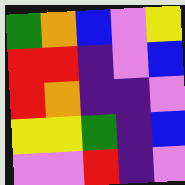[["green", "orange", "blue", "violet", "yellow"], ["red", "red", "indigo", "violet", "blue"], ["red", "orange", "indigo", "indigo", "violet"], ["yellow", "yellow", "green", "indigo", "blue"], ["violet", "violet", "red", "indigo", "violet"]]